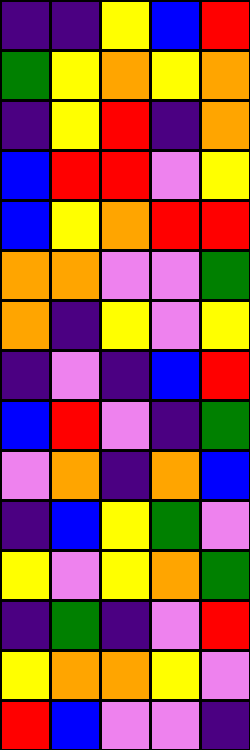[["indigo", "indigo", "yellow", "blue", "red"], ["green", "yellow", "orange", "yellow", "orange"], ["indigo", "yellow", "red", "indigo", "orange"], ["blue", "red", "red", "violet", "yellow"], ["blue", "yellow", "orange", "red", "red"], ["orange", "orange", "violet", "violet", "green"], ["orange", "indigo", "yellow", "violet", "yellow"], ["indigo", "violet", "indigo", "blue", "red"], ["blue", "red", "violet", "indigo", "green"], ["violet", "orange", "indigo", "orange", "blue"], ["indigo", "blue", "yellow", "green", "violet"], ["yellow", "violet", "yellow", "orange", "green"], ["indigo", "green", "indigo", "violet", "red"], ["yellow", "orange", "orange", "yellow", "violet"], ["red", "blue", "violet", "violet", "indigo"]]